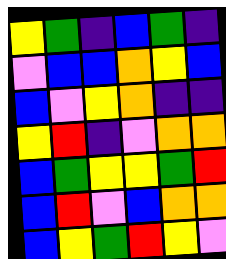[["yellow", "green", "indigo", "blue", "green", "indigo"], ["violet", "blue", "blue", "orange", "yellow", "blue"], ["blue", "violet", "yellow", "orange", "indigo", "indigo"], ["yellow", "red", "indigo", "violet", "orange", "orange"], ["blue", "green", "yellow", "yellow", "green", "red"], ["blue", "red", "violet", "blue", "orange", "orange"], ["blue", "yellow", "green", "red", "yellow", "violet"]]